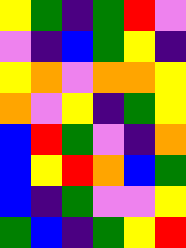[["yellow", "green", "indigo", "green", "red", "violet"], ["violet", "indigo", "blue", "green", "yellow", "indigo"], ["yellow", "orange", "violet", "orange", "orange", "yellow"], ["orange", "violet", "yellow", "indigo", "green", "yellow"], ["blue", "red", "green", "violet", "indigo", "orange"], ["blue", "yellow", "red", "orange", "blue", "green"], ["blue", "indigo", "green", "violet", "violet", "yellow"], ["green", "blue", "indigo", "green", "yellow", "red"]]